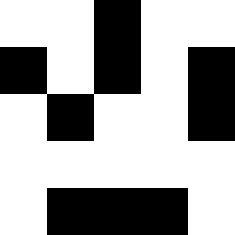[["white", "white", "black", "white", "white"], ["black", "white", "black", "white", "black"], ["white", "black", "white", "white", "black"], ["white", "white", "white", "white", "white"], ["white", "black", "black", "black", "white"]]